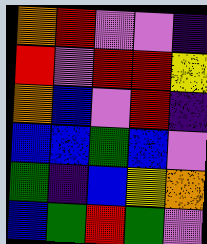[["orange", "red", "violet", "violet", "indigo"], ["red", "violet", "red", "red", "yellow"], ["orange", "blue", "violet", "red", "indigo"], ["blue", "blue", "green", "blue", "violet"], ["green", "indigo", "blue", "yellow", "orange"], ["blue", "green", "red", "green", "violet"]]